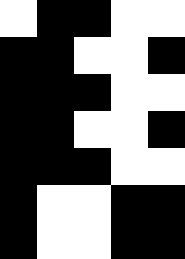[["white", "black", "black", "white", "white"], ["black", "black", "white", "white", "black"], ["black", "black", "black", "white", "white"], ["black", "black", "white", "white", "black"], ["black", "black", "black", "white", "white"], ["black", "white", "white", "black", "black"], ["black", "white", "white", "black", "black"]]